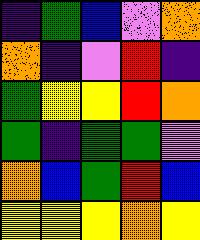[["indigo", "green", "blue", "violet", "orange"], ["orange", "indigo", "violet", "red", "indigo"], ["green", "yellow", "yellow", "red", "orange"], ["green", "indigo", "green", "green", "violet"], ["orange", "blue", "green", "red", "blue"], ["yellow", "yellow", "yellow", "orange", "yellow"]]